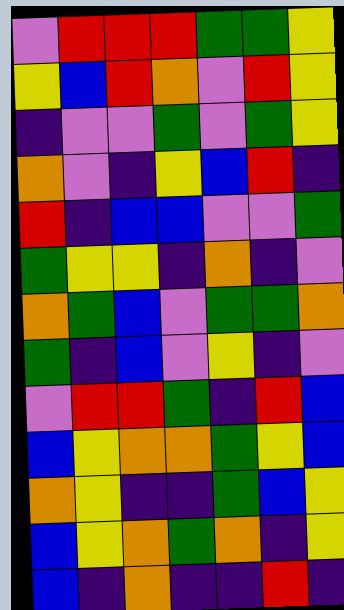[["violet", "red", "red", "red", "green", "green", "yellow"], ["yellow", "blue", "red", "orange", "violet", "red", "yellow"], ["indigo", "violet", "violet", "green", "violet", "green", "yellow"], ["orange", "violet", "indigo", "yellow", "blue", "red", "indigo"], ["red", "indigo", "blue", "blue", "violet", "violet", "green"], ["green", "yellow", "yellow", "indigo", "orange", "indigo", "violet"], ["orange", "green", "blue", "violet", "green", "green", "orange"], ["green", "indigo", "blue", "violet", "yellow", "indigo", "violet"], ["violet", "red", "red", "green", "indigo", "red", "blue"], ["blue", "yellow", "orange", "orange", "green", "yellow", "blue"], ["orange", "yellow", "indigo", "indigo", "green", "blue", "yellow"], ["blue", "yellow", "orange", "green", "orange", "indigo", "yellow"], ["blue", "indigo", "orange", "indigo", "indigo", "red", "indigo"]]